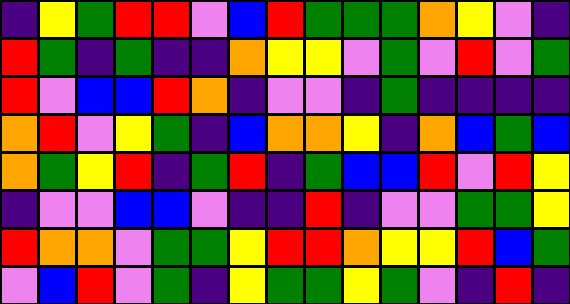[["indigo", "yellow", "green", "red", "red", "violet", "blue", "red", "green", "green", "green", "orange", "yellow", "violet", "indigo"], ["red", "green", "indigo", "green", "indigo", "indigo", "orange", "yellow", "yellow", "violet", "green", "violet", "red", "violet", "green"], ["red", "violet", "blue", "blue", "red", "orange", "indigo", "violet", "violet", "indigo", "green", "indigo", "indigo", "indigo", "indigo"], ["orange", "red", "violet", "yellow", "green", "indigo", "blue", "orange", "orange", "yellow", "indigo", "orange", "blue", "green", "blue"], ["orange", "green", "yellow", "red", "indigo", "green", "red", "indigo", "green", "blue", "blue", "red", "violet", "red", "yellow"], ["indigo", "violet", "violet", "blue", "blue", "violet", "indigo", "indigo", "red", "indigo", "violet", "violet", "green", "green", "yellow"], ["red", "orange", "orange", "violet", "green", "green", "yellow", "red", "red", "orange", "yellow", "yellow", "red", "blue", "green"], ["violet", "blue", "red", "violet", "green", "indigo", "yellow", "green", "green", "yellow", "green", "violet", "indigo", "red", "indigo"]]